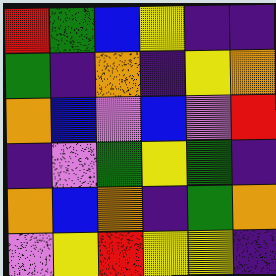[["red", "green", "blue", "yellow", "indigo", "indigo"], ["green", "indigo", "orange", "indigo", "yellow", "orange"], ["orange", "blue", "violet", "blue", "violet", "red"], ["indigo", "violet", "green", "yellow", "green", "indigo"], ["orange", "blue", "orange", "indigo", "green", "orange"], ["violet", "yellow", "red", "yellow", "yellow", "indigo"]]